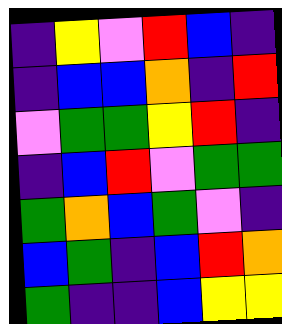[["indigo", "yellow", "violet", "red", "blue", "indigo"], ["indigo", "blue", "blue", "orange", "indigo", "red"], ["violet", "green", "green", "yellow", "red", "indigo"], ["indigo", "blue", "red", "violet", "green", "green"], ["green", "orange", "blue", "green", "violet", "indigo"], ["blue", "green", "indigo", "blue", "red", "orange"], ["green", "indigo", "indigo", "blue", "yellow", "yellow"]]